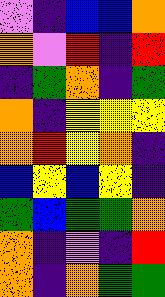[["violet", "indigo", "blue", "blue", "orange"], ["orange", "violet", "red", "indigo", "red"], ["indigo", "green", "orange", "indigo", "green"], ["orange", "indigo", "yellow", "yellow", "yellow"], ["orange", "red", "yellow", "orange", "indigo"], ["blue", "yellow", "blue", "yellow", "indigo"], ["green", "blue", "green", "green", "orange"], ["orange", "indigo", "violet", "indigo", "red"], ["orange", "indigo", "orange", "green", "green"]]